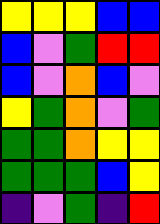[["yellow", "yellow", "yellow", "blue", "blue"], ["blue", "violet", "green", "red", "red"], ["blue", "violet", "orange", "blue", "violet"], ["yellow", "green", "orange", "violet", "green"], ["green", "green", "orange", "yellow", "yellow"], ["green", "green", "green", "blue", "yellow"], ["indigo", "violet", "green", "indigo", "red"]]